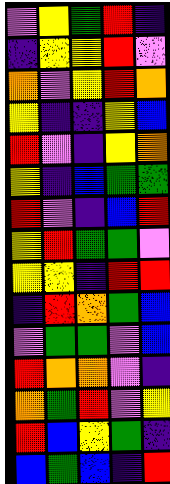[["violet", "yellow", "green", "red", "indigo"], ["indigo", "yellow", "yellow", "red", "violet"], ["orange", "violet", "yellow", "red", "orange"], ["yellow", "indigo", "indigo", "yellow", "blue"], ["red", "violet", "indigo", "yellow", "orange"], ["yellow", "indigo", "blue", "green", "green"], ["red", "violet", "indigo", "blue", "red"], ["yellow", "red", "green", "green", "violet"], ["yellow", "yellow", "indigo", "red", "red"], ["indigo", "red", "orange", "green", "blue"], ["violet", "green", "green", "violet", "blue"], ["red", "orange", "orange", "violet", "indigo"], ["orange", "green", "red", "violet", "yellow"], ["red", "blue", "yellow", "green", "indigo"], ["blue", "green", "blue", "indigo", "red"]]